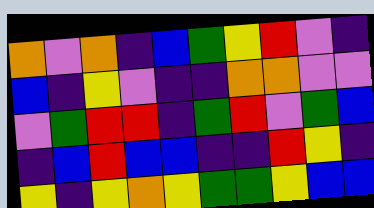[["orange", "violet", "orange", "indigo", "blue", "green", "yellow", "red", "violet", "indigo"], ["blue", "indigo", "yellow", "violet", "indigo", "indigo", "orange", "orange", "violet", "violet"], ["violet", "green", "red", "red", "indigo", "green", "red", "violet", "green", "blue"], ["indigo", "blue", "red", "blue", "blue", "indigo", "indigo", "red", "yellow", "indigo"], ["yellow", "indigo", "yellow", "orange", "yellow", "green", "green", "yellow", "blue", "blue"]]